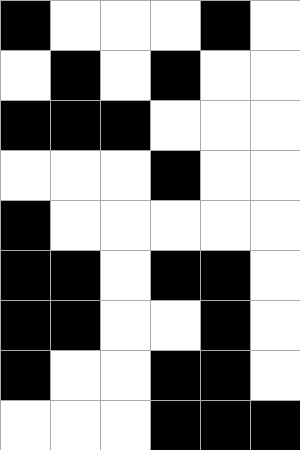[["black", "white", "white", "white", "black", "white"], ["white", "black", "white", "black", "white", "white"], ["black", "black", "black", "white", "white", "white"], ["white", "white", "white", "black", "white", "white"], ["black", "white", "white", "white", "white", "white"], ["black", "black", "white", "black", "black", "white"], ["black", "black", "white", "white", "black", "white"], ["black", "white", "white", "black", "black", "white"], ["white", "white", "white", "black", "black", "black"]]